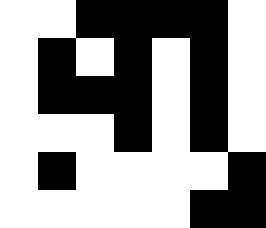[["white", "white", "black", "black", "black", "black", "white"], ["white", "black", "white", "black", "white", "black", "white"], ["white", "black", "black", "black", "white", "black", "white"], ["white", "white", "white", "black", "white", "black", "white"], ["white", "black", "white", "white", "white", "white", "black"], ["white", "white", "white", "white", "white", "black", "black"]]